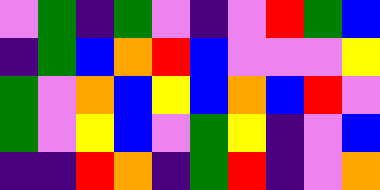[["violet", "green", "indigo", "green", "violet", "indigo", "violet", "red", "green", "blue"], ["indigo", "green", "blue", "orange", "red", "blue", "violet", "violet", "violet", "yellow"], ["green", "violet", "orange", "blue", "yellow", "blue", "orange", "blue", "red", "violet"], ["green", "violet", "yellow", "blue", "violet", "green", "yellow", "indigo", "violet", "blue"], ["indigo", "indigo", "red", "orange", "indigo", "green", "red", "indigo", "violet", "orange"]]